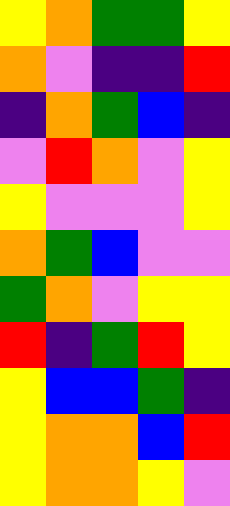[["yellow", "orange", "green", "green", "yellow"], ["orange", "violet", "indigo", "indigo", "red"], ["indigo", "orange", "green", "blue", "indigo"], ["violet", "red", "orange", "violet", "yellow"], ["yellow", "violet", "violet", "violet", "yellow"], ["orange", "green", "blue", "violet", "violet"], ["green", "orange", "violet", "yellow", "yellow"], ["red", "indigo", "green", "red", "yellow"], ["yellow", "blue", "blue", "green", "indigo"], ["yellow", "orange", "orange", "blue", "red"], ["yellow", "orange", "orange", "yellow", "violet"]]